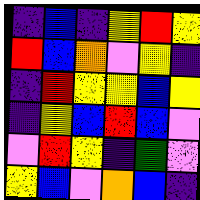[["indigo", "blue", "indigo", "yellow", "red", "yellow"], ["red", "blue", "orange", "violet", "yellow", "indigo"], ["indigo", "red", "yellow", "yellow", "blue", "yellow"], ["indigo", "yellow", "blue", "red", "blue", "violet"], ["violet", "red", "yellow", "indigo", "green", "violet"], ["yellow", "blue", "violet", "orange", "blue", "indigo"]]